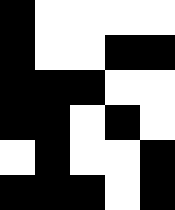[["black", "white", "white", "white", "white"], ["black", "white", "white", "black", "black"], ["black", "black", "black", "white", "white"], ["black", "black", "white", "black", "white"], ["white", "black", "white", "white", "black"], ["black", "black", "black", "white", "black"]]